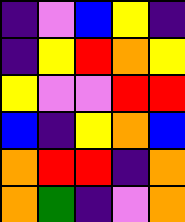[["indigo", "violet", "blue", "yellow", "indigo"], ["indigo", "yellow", "red", "orange", "yellow"], ["yellow", "violet", "violet", "red", "red"], ["blue", "indigo", "yellow", "orange", "blue"], ["orange", "red", "red", "indigo", "orange"], ["orange", "green", "indigo", "violet", "orange"]]